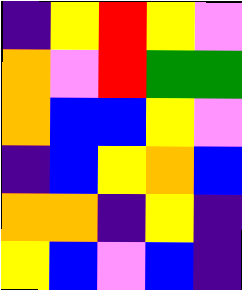[["indigo", "yellow", "red", "yellow", "violet"], ["orange", "violet", "red", "green", "green"], ["orange", "blue", "blue", "yellow", "violet"], ["indigo", "blue", "yellow", "orange", "blue"], ["orange", "orange", "indigo", "yellow", "indigo"], ["yellow", "blue", "violet", "blue", "indigo"]]